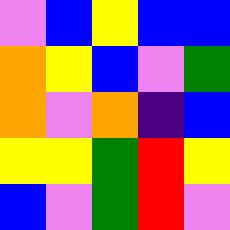[["violet", "blue", "yellow", "blue", "blue"], ["orange", "yellow", "blue", "violet", "green"], ["orange", "violet", "orange", "indigo", "blue"], ["yellow", "yellow", "green", "red", "yellow"], ["blue", "violet", "green", "red", "violet"]]